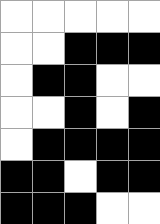[["white", "white", "white", "white", "white"], ["white", "white", "black", "black", "black"], ["white", "black", "black", "white", "white"], ["white", "white", "black", "white", "black"], ["white", "black", "black", "black", "black"], ["black", "black", "white", "black", "black"], ["black", "black", "black", "white", "white"]]